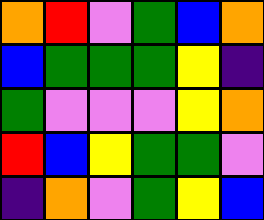[["orange", "red", "violet", "green", "blue", "orange"], ["blue", "green", "green", "green", "yellow", "indigo"], ["green", "violet", "violet", "violet", "yellow", "orange"], ["red", "blue", "yellow", "green", "green", "violet"], ["indigo", "orange", "violet", "green", "yellow", "blue"]]